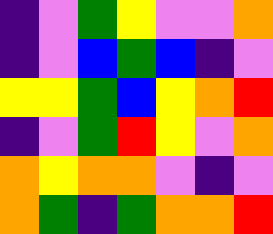[["indigo", "violet", "green", "yellow", "violet", "violet", "orange"], ["indigo", "violet", "blue", "green", "blue", "indigo", "violet"], ["yellow", "yellow", "green", "blue", "yellow", "orange", "red"], ["indigo", "violet", "green", "red", "yellow", "violet", "orange"], ["orange", "yellow", "orange", "orange", "violet", "indigo", "violet"], ["orange", "green", "indigo", "green", "orange", "orange", "red"]]